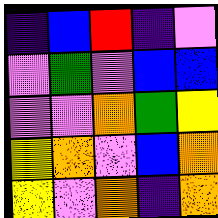[["indigo", "blue", "red", "indigo", "violet"], ["violet", "green", "violet", "blue", "blue"], ["violet", "violet", "orange", "green", "yellow"], ["yellow", "orange", "violet", "blue", "orange"], ["yellow", "violet", "orange", "indigo", "orange"]]